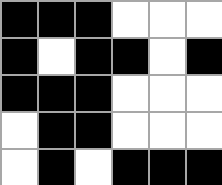[["black", "black", "black", "white", "white", "white"], ["black", "white", "black", "black", "white", "black"], ["black", "black", "black", "white", "white", "white"], ["white", "black", "black", "white", "white", "white"], ["white", "black", "white", "black", "black", "black"]]